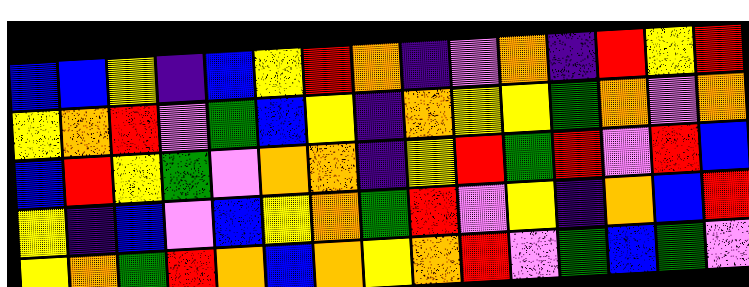[["blue", "blue", "yellow", "indigo", "blue", "yellow", "red", "orange", "indigo", "violet", "orange", "indigo", "red", "yellow", "red"], ["yellow", "orange", "red", "violet", "green", "blue", "yellow", "indigo", "orange", "yellow", "yellow", "green", "orange", "violet", "orange"], ["blue", "red", "yellow", "green", "violet", "orange", "orange", "indigo", "yellow", "red", "green", "red", "violet", "red", "blue"], ["yellow", "indigo", "blue", "violet", "blue", "yellow", "orange", "green", "red", "violet", "yellow", "indigo", "orange", "blue", "red"], ["yellow", "orange", "green", "red", "orange", "blue", "orange", "yellow", "orange", "red", "violet", "green", "blue", "green", "violet"]]